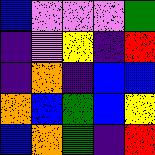[["blue", "violet", "violet", "violet", "green"], ["indigo", "violet", "yellow", "indigo", "red"], ["indigo", "orange", "indigo", "blue", "blue"], ["orange", "blue", "green", "blue", "yellow"], ["blue", "orange", "green", "indigo", "red"]]